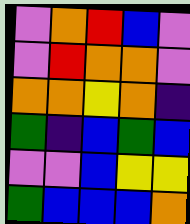[["violet", "orange", "red", "blue", "violet"], ["violet", "red", "orange", "orange", "violet"], ["orange", "orange", "yellow", "orange", "indigo"], ["green", "indigo", "blue", "green", "blue"], ["violet", "violet", "blue", "yellow", "yellow"], ["green", "blue", "blue", "blue", "orange"]]